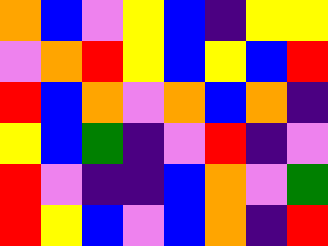[["orange", "blue", "violet", "yellow", "blue", "indigo", "yellow", "yellow"], ["violet", "orange", "red", "yellow", "blue", "yellow", "blue", "red"], ["red", "blue", "orange", "violet", "orange", "blue", "orange", "indigo"], ["yellow", "blue", "green", "indigo", "violet", "red", "indigo", "violet"], ["red", "violet", "indigo", "indigo", "blue", "orange", "violet", "green"], ["red", "yellow", "blue", "violet", "blue", "orange", "indigo", "red"]]